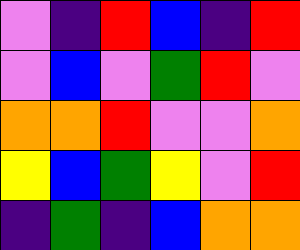[["violet", "indigo", "red", "blue", "indigo", "red"], ["violet", "blue", "violet", "green", "red", "violet"], ["orange", "orange", "red", "violet", "violet", "orange"], ["yellow", "blue", "green", "yellow", "violet", "red"], ["indigo", "green", "indigo", "blue", "orange", "orange"]]